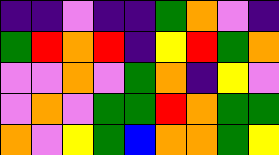[["indigo", "indigo", "violet", "indigo", "indigo", "green", "orange", "violet", "indigo"], ["green", "red", "orange", "red", "indigo", "yellow", "red", "green", "orange"], ["violet", "violet", "orange", "violet", "green", "orange", "indigo", "yellow", "violet"], ["violet", "orange", "violet", "green", "green", "red", "orange", "green", "green"], ["orange", "violet", "yellow", "green", "blue", "orange", "orange", "green", "yellow"]]